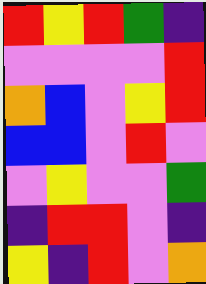[["red", "yellow", "red", "green", "indigo"], ["violet", "violet", "violet", "violet", "red"], ["orange", "blue", "violet", "yellow", "red"], ["blue", "blue", "violet", "red", "violet"], ["violet", "yellow", "violet", "violet", "green"], ["indigo", "red", "red", "violet", "indigo"], ["yellow", "indigo", "red", "violet", "orange"]]